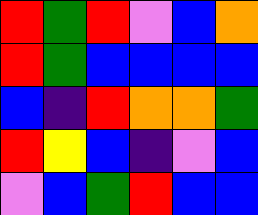[["red", "green", "red", "violet", "blue", "orange"], ["red", "green", "blue", "blue", "blue", "blue"], ["blue", "indigo", "red", "orange", "orange", "green"], ["red", "yellow", "blue", "indigo", "violet", "blue"], ["violet", "blue", "green", "red", "blue", "blue"]]